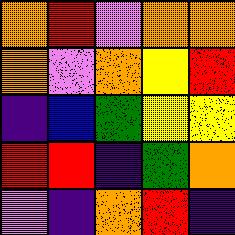[["orange", "red", "violet", "orange", "orange"], ["orange", "violet", "orange", "yellow", "red"], ["indigo", "blue", "green", "yellow", "yellow"], ["red", "red", "indigo", "green", "orange"], ["violet", "indigo", "orange", "red", "indigo"]]